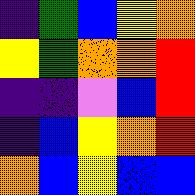[["indigo", "green", "blue", "yellow", "orange"], ["yellow", "green", "orange", "orange", "red"], ["indigo", "indigo", "violet", "blue", "red"], ["indigo", "blue", "yellow", "orange", "red"], ["orange", "blue", "yellow", "blue", "blue"]]